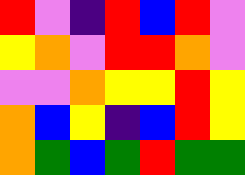[["red", "violet", "indigo", "red", "blue", "red", "violet"], ["yellow", "orange", "violet", "red", "red", "orange", "violet"], ["violet", "violet", "orange", "yellow", "yellow", "red", "yellow"], ["orange", "blue", "yellow", "indigo", "blue", "red", "yellow"], ["orange", "green", "blue", "green", "red", "green", "green"]]